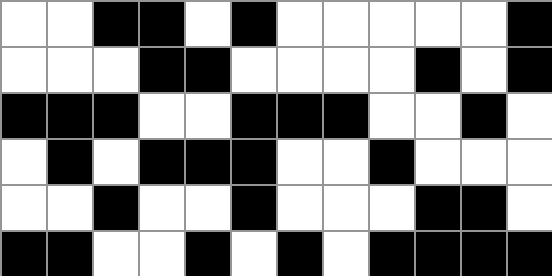[["white", "white", "black", "black", "white", "black", "white", "white", "white", "white", "white", "black"], ["white", "white", "white", "black", "black", "white", "white", "white", "white", "black", "white", "black"], ["black", "black", "black", "white", "white", "black", "black", "black", "white", "white", "black", "white"], ["white", "black", "white", "black", "black", "black", "white", "white", "black", "white", "white", "white"], ["white", "white", "black", "white", "white", "black", "white", "white", "white", "black", "black", "white"], ["black", "black", "white", "white", "black", "white", "black", "white", "black", "black", "black", "black"]]